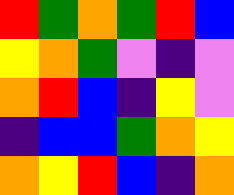[["red", "green", "orange", "green", "red", "blue"], ["yellow", "orange", "green", "violet", "indigo", "violet"], ["orange", "red", "blue", "indigo", "yellow", "violet"], ["indigo", "blue", "blue", "green", "orange", "yellow"], ["orange", "yellow", "red", "blue", "indigo", "orange"]]